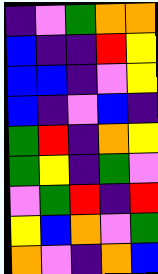[["indigo", "violet", "green", "orange", "orange"], ["blue", "indigo", "indigo", "red", "yellow"], ["blue", "blue", "indigo", "violet", "yellow"], ["blue", "indigo", "violet", "blue", "indigo"], ["green", "red", "indigo", "orange", "yellow"], ["green", "yellow", "indigo", "green", "violet"], ["violet", "green", "red", "indigo", "red"], ["yellow", "blue", "orange", "violet", "green"], ["orange", "violet", "indigo", "orange", "blue"]]